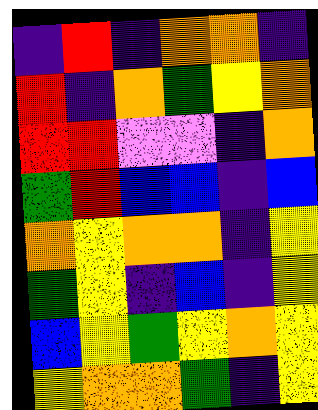[["indigo", "red", "indigo", "orange", "orange", "indigo"], ["red", "indigo", "orange", "green", "yellow", "orange"], ["red", "red", "violet", "violet", "indigo", "orange"], ["green", "red", "blue", "blue", "indigo", "blue"], ["orange", "yellow", "orange", "orange", "indigo", "yellow"], ["green", "yellow", "indigo", "blue", "indigo", "yellow"], ["blue", "yellow", "green", "yellow", "orange", "yellow"], ["yellow", "orange", "orange", "green", "indigo", "yellow"]]